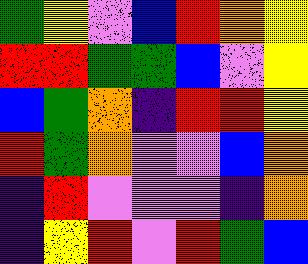[["green", "yellow", "violet", "blue", "red", "orange", "yellow"], ["red", "red", "green", "green", "blue", "violet", "yellow"], ["blue", "green", "orange", "indigo", "red", "red", "yellow"], ["red", "green", "orange", "violet", "violet", "blue", "orange"], ["indigo", "red", "violet", "violet", "violet", "indigo", "orange"], ["indigo", "yellow", "red", "violet", "red", "green", "blue"]]